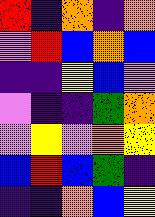[["red", "indigo", "orange", "indigo", "orange"], ["violet", "red", "blue", "orange", "blue"], ["indigo", "indigo", "yellow", "blue", "violet"], ["violet", "indigo", "indigo", "green", "orange"], ["violet", "yellow", "violet", "orange", "yellow"], ["blue", "red", "blue", "green", "indigo"], ["indigo", "indigo", "orange", "blue", "yellow"]]